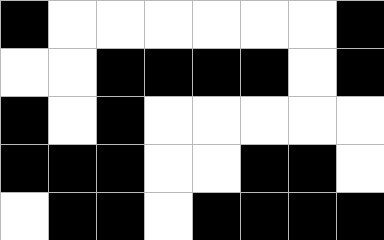[["black", "white", "white", "white", "white", "white", "white", "black"], ["white", "white", "black", "black", "black", "black", "white", "black"], ["black", "white", "black", "white", "white", "white", "white", "white"], ["black", "black", "black", "white", "white", "black", "black", "white"], ["white", "black", "black", "white", "black", "black", "black", "black"]]